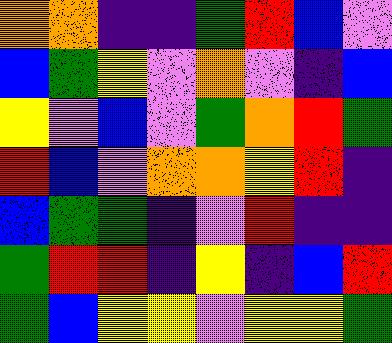[["orange", "orange", "indigo", "indigo", "green", "red", "blue", "violet"], ["blue", "green", "yellow", "violet", "orange", "violet", "indigo", "blue"], ["yellow", "violet", "blue", "violet", "green", "orange", "red", "green"], ["red", "blue", "violet", "orange", "orange", "yellow", "red", "indigo"], ["blue", "green", "green", "indigo", "violet", "red", "indigo", "indigo"], ["green", "red", "red", "indigo", "yellow", "indigo", "blue", "red"], ["green", "blue", "yellow", "yellow", "violet", "yellow", "yellow", "green"]]